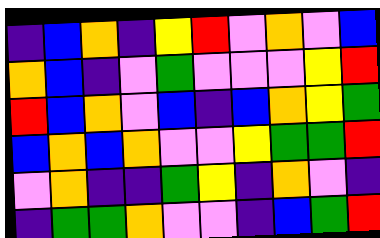[["indigo", "blue", "orange", "indigo", "yellow", "red", "violet", "orange", "violet", "blue"], ["orange", "blue", "indigo", "violet", "green", "violet", "violet", "violet", "yellow", "red"], ["red", "blue", "orange", "violet", "blue", "indigo", "blue", "orange", "yellow", "green"], ["blue", "orange", "blue", "orange", "violet", "violet", "yellow", "green", "green", "red"], ["violet", "orange", "indigo", "indigo", "green", "yellow", "indigo", "orange", "violet", "indigo"], ["indigo", "green", "green", "orange", "violet", "violet", "indigo", "blue", "green", "red"]]